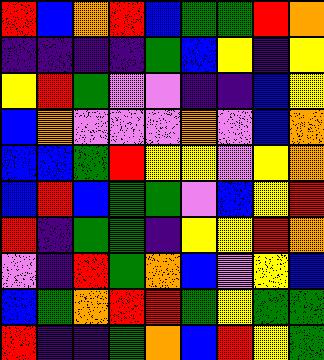[["red", "blue", "orange", "red", "blue", "green", "green", "red", "orange"], ["indigo", "indigo", "indigo", "indigo", "green", "blue", "yellow", "indigo", "yellow"], ["yellow", "red", "green", "violet", "violet", "indigo", "indigo", "blue", "yellow"], ["blue", "orange", "violet", "violet", "violet", "orange", "violet", "blue", "orange"], ["blue", "blue", "green", "red", "yellow", "yellow", "violet", "yellow", "orange"], ["blue", "red", "blue", "green", "green", "violet", "blue", "yellow", "red"], ["red", "indigo", "green", "green", "indigo", "yellow", "yellow", "red", "orange"], ["violet", "indigo", "red", "green", "orange", "blue", "violet", "yellow", "blue"], ["blue", "green", "orange", "red", "red", "green", "yellow", "green", "green"], ["red", "indigo", "indigo", "green", "orange", "blue", "red", "yellow", "green"]]